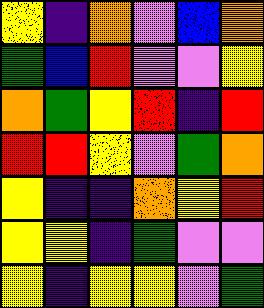[["yellow", "indigo", "orange", "violet", "blue", "orange"], ["green", "blue", "red", "violet", "violet", "yellow"], ["orange", "green", "yellow", "red", "indigo", "red"], ["red", "red", "yellow", "violet", "green", "orange"], ["yellow", "indigo", "indigo", "orange", "yellow", "red"], ["yellow", "yellow", "indigo", "green", "violet", "violet"], ["yellow", "indigo", "yellow", "yellow", "violet", "green"]]